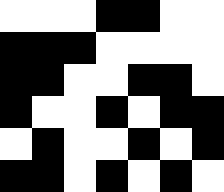[["white", "white", "white", "black", "black", "white", "white"], ["black", "black", "black", "white", "white", "white", "white"], ["black", "black", "white", "white", "black", "black", "white"], ["black", "white", "white", "black", "white", "black", "black"], ["white", "black", "white", "white", "black", "white", "black"], ["black", "black", "white", "black", "white", "black", "white"]]